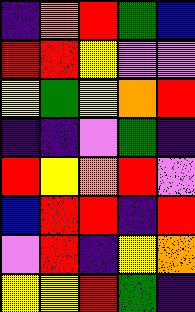[["indigo", "orange", "red", "green", "blue"], ["red", "red", "yellow", "violet", "violet"], ["yellow", "green", "yellow", "orange", "red"], ["indigo", "indigo", "violet", "green", "indigo"], ["red", "yellow", "orange", "red", "violet"], ["blue", "red", "red", "indigo", "red"], ["violet", "red", "indigo", "yellow", "orange"], ["yellow", "yellow", "red", "green", "indigo"]]